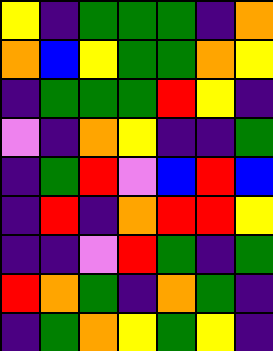[["yellow", "indigo", "green", "green", "green", "indigo", "orange"], ["orange", "blue", "yellow", "green", "green", "orange", "yellow"], ["indigo", "green", "green", "green", "red", "yellow", "indigo"], ["violet", "indigo", "orange", "yellow", "indigo", "indigo", "green"], ["indigo", "green", "red", "violet", "blue", "red", "blue"], ["indigo", "red", "indigo", "orange", "red", "red", "yellow"], ["indigo", "indigo", "violet", "red", "green", "indigo", "green"], ["red", "orange", "green", "indigo", "orange", "green", "indigo"], ["indigo", "green", "orange", "yellow", "green", "yellow", "indigo"]]